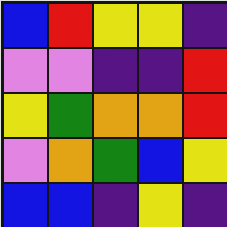[["blue", "red", "yellow", "yellow", "indigo"], ["violet", "violet", "indigo", "indigo", "red"], ["yellow", "green", "orange", "orange", "red"], ["violet", "orange", "green", "blue", "yellow"], ["blue", "blue", "indigo", "yellow", "indigo"]]